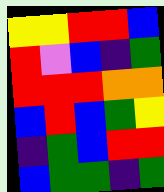[["yellow", "yellow", "red", "red", "blue"], ["red", "violet", "blue", "indigo", "green"], ["red", "red", "red", "orange", "orange"], ["blue", "red", "blue", "green", "yellow"], ["indigo", "green", "blue", "red", "red"], ["blue", "green", "green", "indigo", "green"]]